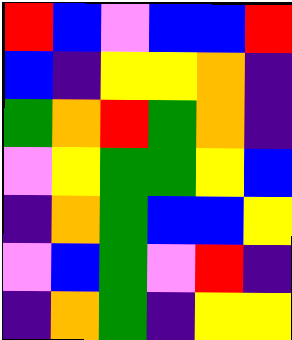[["red", "blue", "violet", "blue", "blue", "red"], ["blue", "indigo", "yellow", "yellow", "orange", "indigo"], ["green", "orange", "red", "green", "orange", "indigo"], ["violet", "yellow", "green", "green", "yellow", "blue"], ["indigo", "orange", "green", "blue", "blue", "yellow"], ["violet", "blue", "green", "violet", "red", "indigo"], ["indigo", "orange", "green", "indigo", "yellow", "yellow"]]